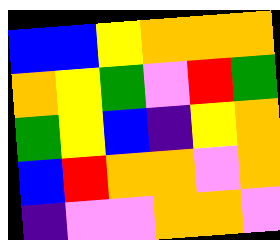[["blue", "blue", "yellow", "orange", "orange", "orange"], ["orange", "yellow", "green", "violet", "red", "green"], ["green", "yellow", "blue", "indigo", "yellow", "orange"], ["blue", "red", "orange", "orange", "violet", "orange"], ["indigo", "violet", "violet", "orange", "orange", "violet"]]